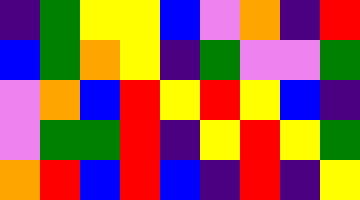[["indigo", "green", "yellow", "yellow", "blue", "violet", "orange", "indigo", "red"], ["blue", "green", "orange", "yellow", "indigo", "green", "violet", "violet", "green"], ["violet", "orange", "blue", "red", "yellow", "red", "yellow", "blue", "indigo"], ["violet", "green", "green", "red", "indigo", "yellow", "red", "yellow", "green"], ["orange", "red", "blue", "red", "blue", "indigo", "red", "indigo", "yellow"]]